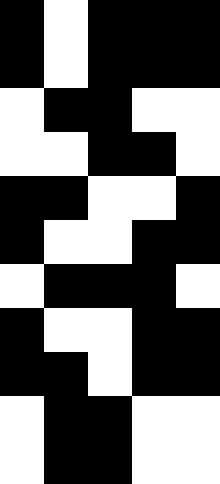[["black", "white", "black", "black", "black"], ["black", "white", "black", "black", "black"], ["white", "black", "black", "white", "white"], ["white", "white", "black", "black", "white"], ["black", "black", "white", "white", "black"], ["black", "white", "white", "black", "black"], ["white", "black", "black", "black", "white"], ["black", "white", "white", "black", "black"], ["black", "black", "white", "black", "black"], ["white", "black", "black", "white", "white"], ["white", "black", "black", "white", "white"]]